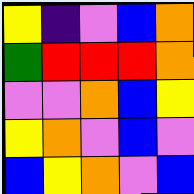[["yellow", "indigo", "violet", "blue", "orange"], ["green", "red", "red", "red", "orange"], ["violet", "violet", "orange", "blue", "yellow"], ["yellow", "orange", "violet", "blue", "violet"], ["blue", "yellow", "orange", "violet", "blue"]]